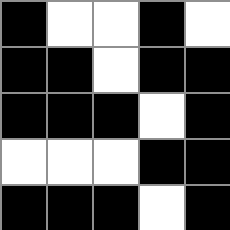[["black", "white", "white", "black", "white"], ["black", "black", "white", "black", "black"], ["black", "black", "black", "white", "black"], ["white", "white", "white", "black", "black"], ["black", "black", "black", "white", "black"]]